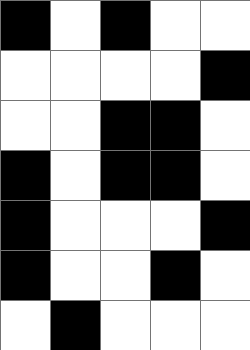[["black", "white", "black", "white", "white"], ["white", "white", "white", "white", "black"], ["white", "white", "black", "black", "white"], ["black", "white", "black", "black", "white"], ["black", "white", "white", "white", "black"], ["black", "white", "white", "black", "white"], ["white", "black", "white", "white", "white"]]